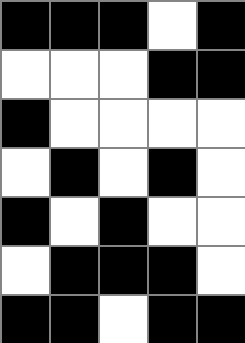[["black", "black", "black", "white", "black"], ["white", "white", "white", "black", "black"], ["black", "white", "white", "white", "white"], ["white", "black", "white", "black", "white"], ["black", "white", "black", "white", "white"], ["white", "black", "black", "black", "white"], ["black", "black", "white", "black", "black"]]